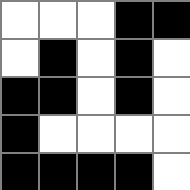[["white", "white", "white", "black", "black"], ["white", "black", "white", "black", "white"], ["black", "black", "white", "black", "white"], ["black", "white", "white", "white", "white"], ["black", "black", "black", "black", "white"]]